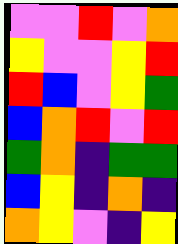[["violet", "violet", "red", "violet", "orange"], ["yellow", "violet", "violet", "yellow", "red"], ["red", "blue", "violet", "yellow", "green"], ["blue", "orange", "red", "violet", "red"], ["green", "orange", "indigo", "green", "green"], ["blue", "yellow", "indigo", "orange", "indigo"], ["orange", "yellow", "violet", "indigo", "yellow"]]